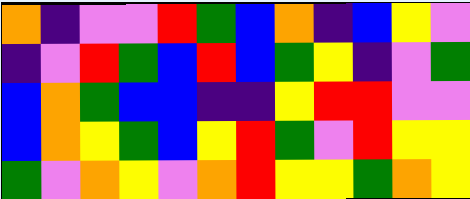[["orange", "indigo", "violet", "violet", "red", "green", "blue", "orange", "indigo", "blue", "yellow", "violet"], ["indigo", "violet", "red", "green", "blue", "red", "blue", "green", "yellow", "indigo", "violet", "green"], ["blue", "orange", "green", "blue", "blue", "indigo", "indigo", "yellow", "red", "red", "violet", "violet"], ["blue", "orange", "yellow", "green", "blue", "yellow", "red", "green", "violet", "red", "yellow", "yellow"], ["green", "violet", "orange", "yellow", "violet", "orange", "red", "yellow", "yellow", "green", "orange", "yellow"]]